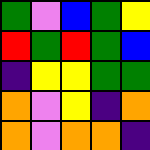[["green", "violet", "blue", "green", "yellow"], ["red", "green", "red", "green", "blue"], ["indigo", "yellow", "yellow", "green", "green"], ["orange", "violet", "yellow", "indigo", "orange"], ["orange", "violet", "orange", "orange", "indigo"]]